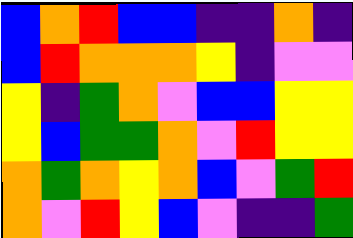[["blue", "orange", "red", "blue", "blue", "indigo", "indigo", "orange", "indigo"], ["blue", "red", "orange", "orange", "orange", "yellow", "indigo", "violet", "violet"], ["yellow", "indigo", "green", "orange", "violet", "blue", "blue", "yellow", "yellow"], ["yellow", "blue", "green", "green", "orange", "violet", "red", "yellow", "yellow"], ["orange", "green", "orange", "yellow", "orange", "blue", "violet", "green", "red"], ["orange", "violet", "red", "yellow", "blue", "violet", "indigo", "indigo", "green"]]